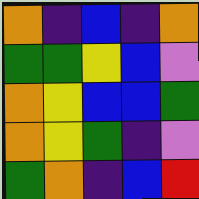[["orange", "indigo", "blue", "indigo", "orange"], ["green", "green", "yellow", "blue", "violet"], ["orange", "yellow", "blue", "blue", "green"], ["orange", "yellow", "green", "indigo", "violet"], ["green", "orange", "indigo", "blue", "red"]]